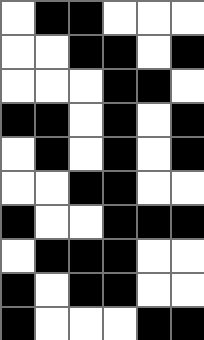[["white", "black", "black", "white", "white", "white"], ["white", "white", "black", "black", "white", "black"], ["white", "white", "white", "black", "black", "white"], ["black", "black", "white", "black", "white", "black"], ["white", "black", "white", "black", "white", "black"], ["white", "white", "black", "black", "white", "white"], ["black", "white", "white", "black", "black", "black"], ["white", "black", "black", "black", "white", "white"], ["black", "white", "black", "black", "white", "white"], ["black", "white", "white", "white", "black", "black"]]